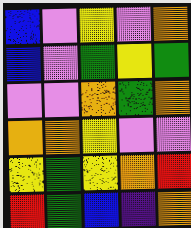[["blue", "violet", "yellow", "violet", "orange"], ["blue", "violet", "green", "yellow", "green"], ["violet", "violet", "orange", "green", "orange"], ["orange", "orange", "yellow", "violet", "violet"], ["yellow", "green", "yellow", "orange", "red"], ["red", "green", "blue", "indigo", "orange"]]